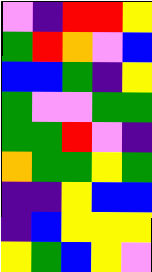[["violet", "indigo", "red", "red", "yellow"], ["green", "red", "orange", "violet", "blue"], ["blue", "blue", "green", "indigo", "yellow"], ["green", "violet", "violet", "green", "green"], ["green", "green", "red", "violet", "indigo"], ["orange", "green", "green", "yellow", "green"], ["indigo", "indigo", "yellow", "blue", "blue"], ["indigo", "blue", "yellow", "yellow", "yellow"], ["yellow", "green", "blue", "yellow", "violet"]]